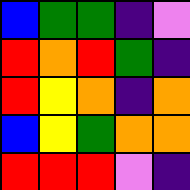[["blue", "green", "green", "indigo", "violet"], ["red", "orange", "red", "green", "indigo"], ["red", "yellow", "orange", "indigo", "orange"], ["blue", "yellow", "green", "orange", "orange"], ["red", "red", "red", "violet", "indigo"]]